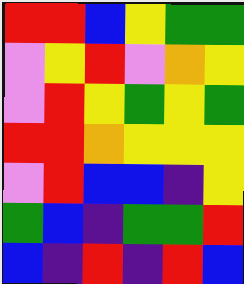[["red", "red", "blue", "yellow", "green", "green"], ["violet", "yellow", "red", "violet", "orange", "yellow"], ["violet", "red", "yellow", "green", "yellow", "green"], ["red", "red", "orange", "yellow", "yellow", "yellow"], ["violet", "red", "blue", "blue", "indigo", "yellow"], ["green", "blue", "indigo", "green", "green", "red"], ["blue", "indigo", "red", "indigo", "red", "blue"]]